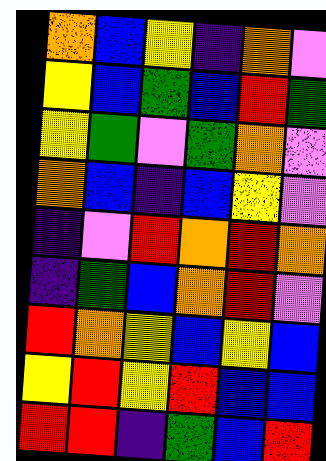[["orange", "blue", "yellow", "indigo", "orange", "violet"], ["yellow", "blue", "green", "blue", "red", "green"], ["yellow", "green", "violet", "green", "orange", "violet"], ["orange", "blue", "indigo", "blue", "yellow", "violet"], ["indigo", "violet", "red", "orange", "red", "orange"], ["indigo", "green", "blue", "orange", "red", "violet"], ["red", "orange", "yellow", "blue", "yellow", "blue"], ["yellow", "red", "yellow", "red", "blue", "blue"], ["red", "red", "indigo", "green", "blue", "red"]]